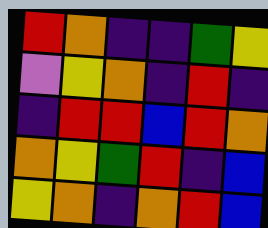[["red", "orange", "indigo", "indigo", "green", "yellow"], ["violet", "yellow", "orange", "indigo", "red", "indigo"], ["indigo", "red", "red", "blue", "red", "orange"], ["orange", "yellow", "green", "red", "indigo", "blue"], ["yellow", "orange", "indigo", "orange", "red", "blue"]]